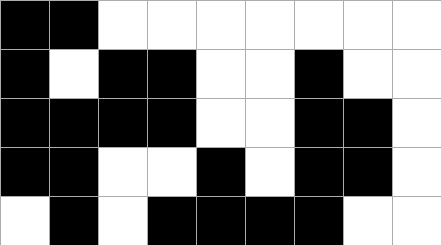[["black", "black", "white", "white", "white", "white", "white", "white", "white"], ["black", "white", "black", "black", "white", "white", "black", "white", "white"], ["black", "black", "black", "black", "white", "white", "black", "black", "white"], ["black", "black", "white", "white", "black", "white", "black", "black", "white"], ["white", "black", "white", "black", "black", "black", "black", "white", "white"]]